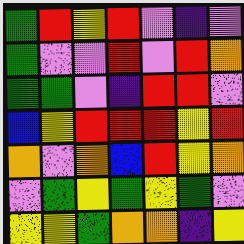[["green", "red", "yellow", "red", "violet", "indigo", "violet"], ["green", "violet", "violet", "red", "violet", "red", "orange"], ["green", "green", "violet", "indigo", "red", "red", "violet"], ["blue", "yellow", "red", "red", "red", "yellow", "red"], ["orange", "violet", "orange", "blue", "red", "yellow", "orange"], ["violet", "green", "yellow", "green", "yellow", "green", "violet"], ["yellow", "yellow", "green", "orange", "orange", "indigo", "yellow"]]